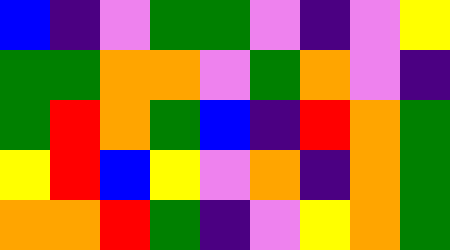[["blue", "indigo", "violet", "green", "green", "violet", "indigo", "violet", "yellow"], ["green", "green", "orange", "orange", "violet", "green", "orange", "violet", "indigo"], ["green", "red", "orange", "green", "blue", "indigo", "red", "orange", "green"], ["yellow", "red", "blue", "yellow", "violet", "orange", "indigo", "orange", "green"], ["orange", "orange", "red", "green", "indigo", "violet", "yellow", "orange", "green"]]